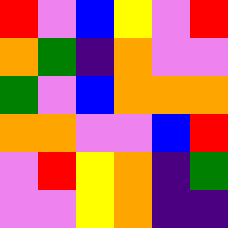[["red", "violet", "blue", "yellow", "violet", "red"], ["orange", "green", "indigo", "orange", "violet", "violet"], ["green", "violet", "blue", "orange", "orange", "orange"], ["orange", "orange", "violet", "violet", "blue", "red"], ["violet", "red", "yellow", "orange", "indigo", "green"], ["violet", "violet", "yellow", "orange", "indigo", "indigo"]]